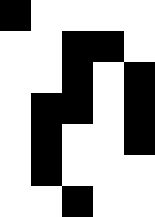[["black", "white", "white", "white", "white"], ["white", "white", "black", "black", "white"], ["white", "white", "black", "white", "black"], ["white", "black", "black", "white", "black"], ["white", "black", "white", "white", "black"], ["white", "black", "white", "white", "white"], ["white", "white", "black", "white", "white"]]